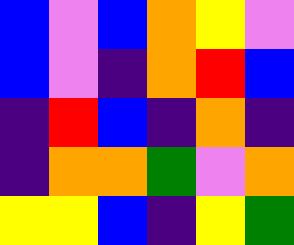[["blue", "violet", "blue", "orange", "yellow", "violet"], ["blue", "violet", "indigo", "orange", "red", "blue"], ["indigo", "red", "blue", "indigo", "orange", "indigo"], ["indigo", "orange", "orange", "green", "violet", "orange"], ["yellow", "yellow", "blue", "indigo", "yellow", "green"]]